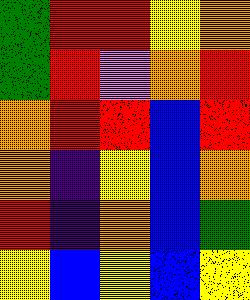[["green", "red", "red", "yellow", "orange"], ["green", "red", "violet", "orange", "red"], ["orange", "red", "red", "blue", "red"], ["orange", "indigo", "yellow", "blue", "orange"], ["red", "indigo", "orange", "blue", "green"], ["yellow", "blue", "yellow", "blue", "yellow"]]